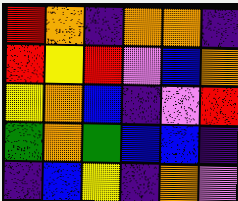[["red", "orange", "indigo", "orange", "orange", "indigo"], ["red", "yellow", "red", "violet", "blue", "orange"], ["yellow", "orange", "blue", "indigo", "violet", "red"], ["green", "orange", "green", "blue", "blue", "indigo"], ["indigo", "blue", "yellow", "indigo", "orange", "violet"]]